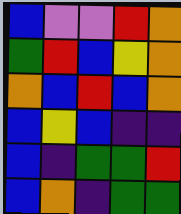[["blue", "violet", "violet", "red", "orange"], ["green", "red", "blue", "yellow", "orange"], ["orange", "blue", "red", "blue", "orange"], ["blue", "yellow", "blue", "indigo", "indigo"], ["blue", "indigo", "green", "green", "red"], ["blue", "orange", "indigo", "green", "green"]]